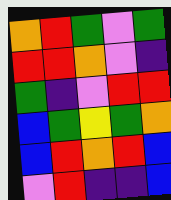[["orange", "red", "green", "violet", "green"], ["red", "red", "orange", "violet", "indigo"], ["green", "indigo", "violet", "red", "red"], ["blue", "green", "yellow", "green", "orange"], ["blue", "red", "orange", "red", "blue"], ["violet", "red", "indigo", "indigo", "blue"]]